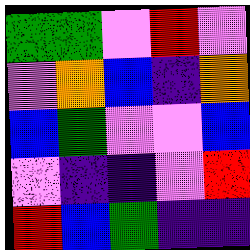[["green", "green", "violet", "red", "violet"], ["violet", "orange", "blue", "indigo", "orange"], ["blue", "green", "violet", "violet", "blue"], ["violet", "indigo", "indigo", "violet", "red"], ["red", "blue", "green", "indigo", "indigo"]]